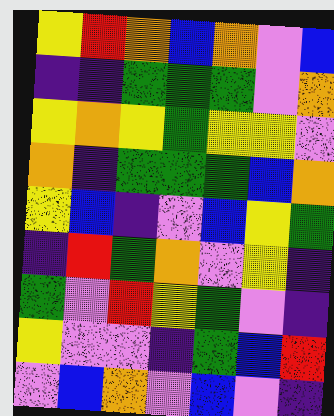[["yellow", "red", "orange", "blue", "orange", "violet", "blue"], ["indigo", "indigo", "green", "green", "green", "violet", "orange"], ["yellow", "orange", "yellow", "green", "yellow", "yellow", "violet"], ["orange", "indigo", "green", "green", "green", "blue", "orange"], ["yellow", "blue", "indigo", "violet", "blue", "yellow", "green"], ["indigo", "red", "green", "orange", "violet", "yellow", "indigo"], ["green", "violet", "red", "yellow", "green", "violet", "indigo"], ["yellow", "violet", "violet", "indigo", "green", "blue", "red"], ["violet", "blue", "orange", "violet", "blue", "violet", "indigo"]]